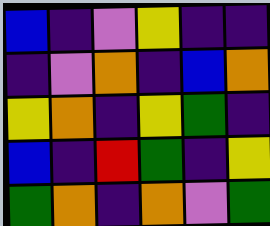[["blue", "indigo", "violet", "yellow", "indigo", "indigo"], ["indigo", "violet", "orange", "indigo", "blue", "orange"], ["yellow", "orange", "indigo", "yellow", "green", "indigo"], ["blue", "indigo", "red", "green", "indigo", "yellow"], ["green", "orange", "indigo", "orange", "violet", "green"]]